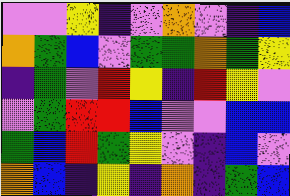[["violet", "violet", "yellow", "indigo", "violet", "orange", "violet", "indigo", "blue"], ["orange", "green", "blue", "violet", "green", "green", "orange", "green", "yellow"], ["indigo", "green", "violet", "red", "yellow", "indigo", "red", "yellow", "violet"], ["violet", "green", "red", "red", "blue", "violet", "violet", "blue", "blue"], ["green", "blue", "red", "green", "yellow", "violet", "indigo", "blue", "violet"], ["orange", "blue", "indigo", "yellow", "indigo", "orange", "indigo", "green", "blue"]]